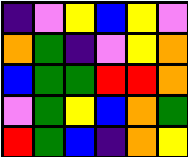[["indigo", "violet", "yellow", "blue", "yellow", "violet"], ["orange", "green", "indigo", "violet", "yellow", "orange"], ["blue", "green", "green", "red", "red", "orange"], ["violet", "green", "yellow", "blue", "orange", "green"], ["red", "green", "blue", "indigo", "orange", "yellow"]]